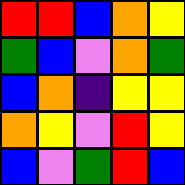[["red", "red", "blue", "orange", "yellow"], ["green", "blue", "violet", "orange", "green"], ["blue", "orange", "indigo", "yellow", "yellow"], ["orange", "yellow", "violet", "red", "yellow"], ["blue", "violet", "green", "red", "blue"]]